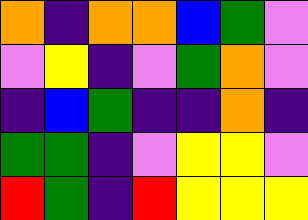[["orange", "indigo", "orange", "orange", "blue", "green", "violet"], ["violet", "yellow", "indigo", "violet", "green", "orange", "violet"], ["indigo", "blue", "green", "indigo", "indigo", "orange", "indigo"], ["green", "green", "indigo", "violet", "yellow", "yellow", "violet"], ["red", "green", "indigo", "red", "yellow", "yellow", "yellow"]]